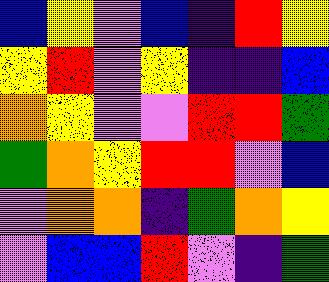[["blue", "yellow", "violet", "blue", "indigo", "red", "yellow"], ["yellow", "red", "violet", "yellow", "indigo", "indigo", "blue"], ["orange", "yellow", "violet", "violet", "red", "red", "green"], ["green", "orange", "yellow", "red", "red", "violet", "blue"], ["violet", "orange", "orange", "indigo", "green", "orange", "yellow"], ["violet", "blue", "blue", "red", "violet", "indigo", "green"]]